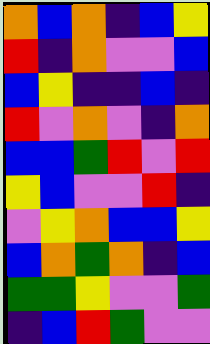[["orange", "blue", "orange", "indigo", "blue", "yellow"], ["red", "indigo", "orange", "violet", "violet", "blue"], ["blue", "yellow", "indigo", "indigo", "blue", "indigo"], ["red", "violet", "orange", "violet", "indigo", "orange"], ["blue", "blue", "green", "red", "violet", "red"], ["yellow", "blue", "violet", "violet", "red", "indigo"], ["violet", "yellow", "orange", "blue", "blue", "yellow"], ["blue", "orange", "green", "orange", "indigo", "blue"], ["green", "green", "yellow", "violet", "violet", "green"], ["indigo", "blue", "red", "green", "violet", "violet"]]